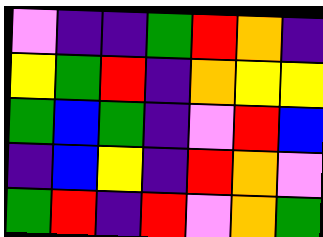[["violet", "indigo", "indigo", "green", "red", "orange", "indigo"], ["yellow", "green", "red", "indigo", "orange", "yellow", "yellow"], ["green", "blue", "green", "indigo", "violet", "red", "blue"], ["indigo", "blue", "yellow", "indigo", "red", "orange", "violet"], ["green", "red", "indigo", "red", "violet", "orange", "green"]]